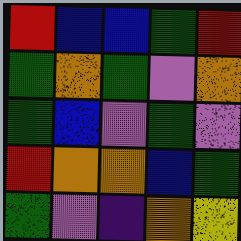[["red", "blue", "blue", "green", "red"], ["green", "orange", "green", "violet", "orange"], ["green", "blue", "violet", "green", "violet"], ["red", "orange", "orange", "blue", "green"], ["green", "violet", "indigo", "orange", "yellow"]]